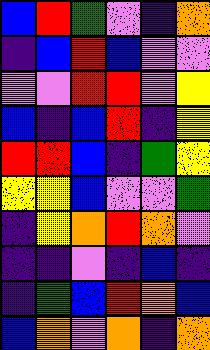[["blue", "red", "green", "violet", "indigo", "orange"], ["indigo", "blue", "red", "blue", "violet", "violet"], ["violet", "violet", "red", "red", "violet", "yellow"], ["blue", "indigo", "blue", "red", "indigo", "yellow"], ["red", "red", "blue", "indigo", "green", "yellow"], ["yellow", "yellow", "blue", "violet", "violet", "green"], ["indigo", "yellow", "orange", "red", "orange", "violet"], ["indigo", "indigo", "violet", "indigo", "blue", "indigo"], ["indigo", "green", "blue", "red", "orange", "blue"], ["blue", "orange", "violet", "orange", "indigo", "orange"]]